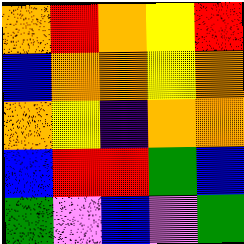[["orange", "red", "orange", "yellow", "red"], ["blue", "orange", "orange", "yellow", "orange"], ["orange", "yellow", "indigo", "orange", "orange"], ["blue", "red", "red", "green", "blue"], ["green", "violet", "blue", "violet", "green"]]